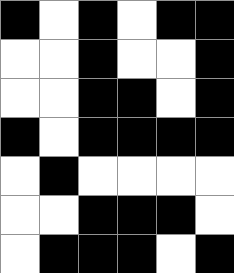[["black", "white", "black", "white", "black", "black"], ["white", "white", "black", "white", "white", "black"], ["white", "white", "black", "black", "white", "black"], ["black", "white", "black", "black", "black", "black"], ["white", "black", "white", "white", "white", "white"], ["white", "white", "black", "black", "black", "white"], ["white", "black", "black", "black", "white", "black"]]